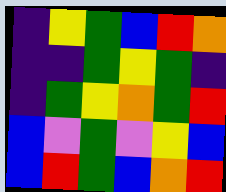[["indigo", "yellow", "green", "blue", "red", "orange"], ["indigo", "indigo", "green", "yellow", "green", "indigo"], ["indigo", "green", "yellow", "orange", "green", "red"], ["blue", "violet", "green", "violet", "yellow", "blue"], ["blue", "red", "green", "blue", "orange", "red"]]